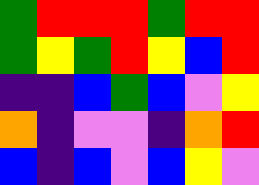[["green", "red", "red", "red", "green", "red", "red"], ["green", "yellow", "green", "red", "yellow", "blue", "red"], ["indigo", "indigo", "blue", "green", "blue", "violet", "yellow"], ["orange", "indigo", "violet", "violet", "indigo", "orange", "red"], ["blue", "indigo", "blue", "violet", "blue", "yellow", "violet"]]